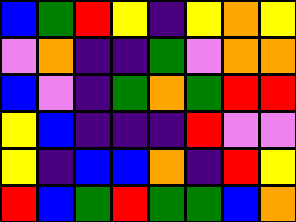[["blue", "green", "red", "yellow", "indigo", "yellow", "orange", "yellow"], ["violet", "orange", "indigo", "indigo", "green", "violet", "orange", "orange"], ["blue", "violet", "indigo", "green", "orange", "green", "red", "red"], ["yellow", "blue", "indigo", "indigo", "indigo", "red", "violet", "violet"], ["yellow", "indigo", "blue", "blue", "orange", "indigo", "red", "yellow"], ["red", "blue", "green", "red", "green", "green", "blue", "orange"]]